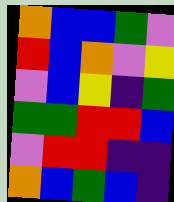[["orange", "blue", "blue", "green", "violet"], ["red", "blue", "orange", "violet", "yellow"], ["violet", "blue", "yellow", "indigo", "green"], ["green", "green", "red", "red", "blue"], ["violet", "red", "red", "indigo", "indigo"], ["orange", "blue", "green", "blue", "indigo"]]